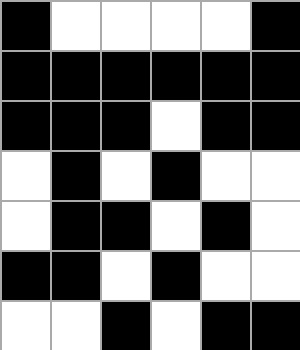[["black", "white", "white", "white", "white", "black"], ["black", "black", "black", "black", "black", "black"], ["black", "black", "black", "white", "black", "black"], ["white", "black", "white", "black", "white", "white"], ["white", "black", "black", "white", "black", "white"], ["black", "black", "white", "black", "white", "white"], ["white", "white", "black", "white", "black", "black"]]